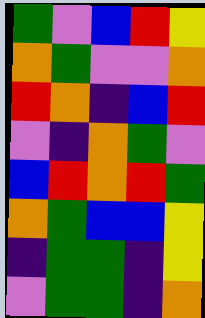[["green", "violet", "blue", "red", "yellow"], ["orange", "green", "violet", "violet", "orange"], ["red", "orange", "indigo", "blue", "red"], ["violet", "indigo", "orange", "green", "violet"], ["blue", "red", "orange", "red", "green"], ["orange", "green", "blue", "blue", "yellow"], ["indigo", "green", "green", "indigo", "yellow"], ["violet", "green", "green", "indigo", "orange"]]